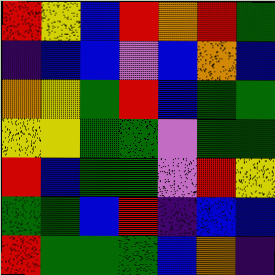[["red", "yellow", "blue", "red", "orange", "red", "green"], ["indigo", "blue", "blue", "violet", "blue", "orange", "blue"], ["orange", "yellow", "green", "red", "blue", "green", "green"], ["yellow", "yellow", "green", "green", "violet", "green", "green"], ["red", "blue", "green", "green", "violet", "red", "yellow"], ["green", "green", "blue", "red", "indigo", "blue", "blue"], ["red", "green", "green", "green", "blue", "orange", "indigo"]]